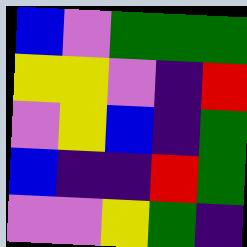[["blue", "violet", "green", "green", "green"], ["yellow", "yellow", "violet", "indigo", "red"], ["violet", "yellow", "blue", "indigo", "green"], ["blue", "indigo", "indigo", "red", "green"], ["violet", "violet", "yellow", "green", "indigo"]]